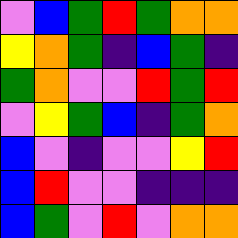[["violet", "blue", "green", "red", "green", "orange", "orange"], ["yellow", "orange", "green", "indigo", "blue", "green", "indigo"], ["green", "orange", "violet", "violet", "red", "green", "red"], ["violet", "yellow", "green", "blue", "indigo", "green", "orange"], ["blue", "violet", "indigo", "violet", "violet", "yellow", "red"], ["blue", "red", "violet", "violet", "indigo", "indigo", "indigo"], ["blue", "green", "violet", "red", "violet", "orange", "orange"]]